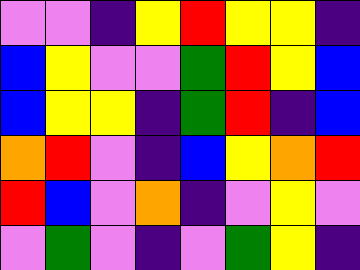[["violet", "violet", "indigo", "yellow", "red", "yellow", "yellow", "indigo"], ["blue", "yellow", "violet", "violet", "green", "red", "yellow", "blue"], ["blue", "yellow", "yellow", "indigo", "green", "red", "indigo", "blue"], ["orange", "red", "violet", "indigo", "blue", "yellow", "orange", "red"], ["red", "blue", "violet", "orange", "indigo", "violet", "yellow", "violet"], ["violet", "green", "violet", "indigo", "violet", "green", "yellow", "indigo"]]